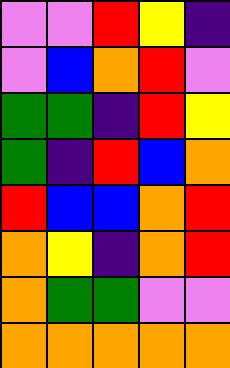[["violet", "violet", "red", "yellow", "indigo"], ["violet", "blue", "orange", "red", "violet"], ["green", "green", "indigo", "red", "yellow"], ["green", "indigo", "red", "blue", "orange"], ["red", "blue", "blue", "orange", "red"], ["orange", "yellow", "indigo", "orange", "red"], ["orange", "green", "green", "violet", "violet"], ["orange", "orange", "orange", "orange", "orange"]]